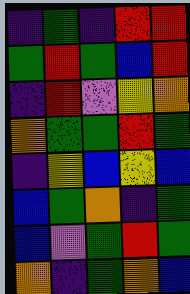[["indigo", "green", "indigo", "red", "red"], ["green", "red", "green", "blue", "red"], ["indigo", "red", "violet", "yellow", "orange"], ["orange", "green", "green", "red", "green"], ["indigo", "yellow", "blue", "yellow", "blue"], ["blue", "green", "orange", "indigo", "green"], ["blue", "violet", "green", "red", "green"], ["orange", "indigo", "green", "orange", "blue"]]